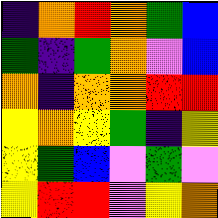[["indigo", "orange", "red", "orange", "green", "blue"], ["green", "indigo", "green", "orange", "violet", "blue"], ["orange", "indigo", "orange", "orange", "red", "red"], ["yellow", "orange", "yellow", "green", "indigo", "yellow"], ["yellow", "green", "blue", "violet", "green", "violet"], ["yellow", "red", "red", "violet", "yellow", "orange"]]